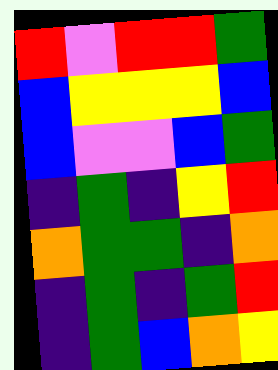[["red", "violet", "red", "red", "green"], ["blue", "yellow", "yellow", "yellow", "blue"], ["blue", "violet", "violet", "blue", "green"], ["indigo", "green", "indigo", "yellow", "red"], ["orange", "green", "green", "indigo", "orange"], ["indigo", "green", "indigo", "green", "red"], ["indigo", "green", "blue", "orange", "yellow"]]